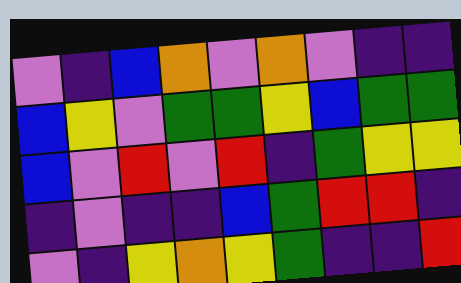[["violet", "indigo", "blue", "orange", "violet", "orange", "violet", "indigo", "indigo"], ["blue", "yellow", "violet", "green", "green", "yellow", "blue", "green", "green"], ["blue", "violet", "red", "violet", "red", "indigo", "green", "yellow", "yellow"], ["indigo", "violet", "indigo", "indigo", "blue", "green", "red", "red", "indigo"], ["violet", "indigo", "yellow", "orange", "yellow", "green", "indigo", "indigo", "red"]]